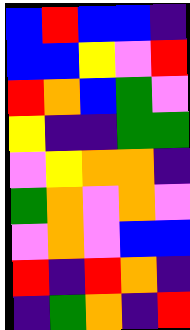[["blue", "red", "blue", "blue", "indigo"], ["blue", "blue", "yellow", "violet", "red"], ["red", "orange", "blue", "green", "violet"], ["yellow", "indigo", "indigo", "green", "green"], ["violet", "yellow", "orange", "orange", "indigo"], ["green", "orange", "violet", "orange", "violet"], ["violet", "orange", "violet", "blue", "blue"], ["red", "indigo", "red", "orange", "indigo"], ["indigo", "green", "orange", "indigo", "red"]]